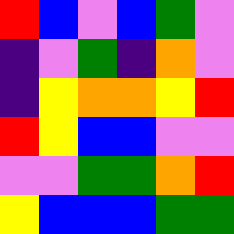[["red", "blue", "violet", "blue", "green", "violet"], ["indigo", "violet", "green", "indigo", "orange", "violet"], ["indigo", "yellow", "orange", "orange", "yellow", "red"], ["red", "yellow", "blue", "blue", "violet", "violet"], ["violet", "violet", "green", "green", "orange", "red"], ["yellow", "blue", "blue", "blue", "green", "green"]]